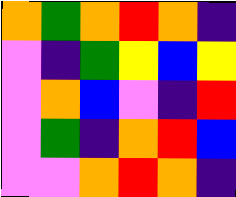[["orange", "green", "orange", "red", "orange", "indigo"], ["violet", "indigo", "green", "yellow", "blue", "yellow"], ["violet", "orange", "blue", "violet", "indigo", "red"], ["violet", "green", "indigo", "orange", "red", "blue"], ["violet", "violet", "orange", "red", "orange", "indigo"]]